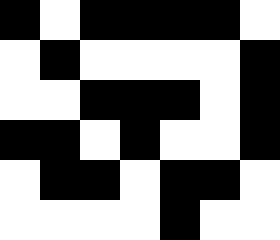[["black", "white", "black", "black", "black", "black", "white"], ["white", "black", "white", "white", "white", "white", "black"], ["white", "white", "black", "black", "black", "white", "black"], ["black", "black", "white", "black", "white", "white", "black"], ["white", "black", "black", "white", "black", "black", "white"], ["white", "white", "white", "white", "black", "white", "white"]]